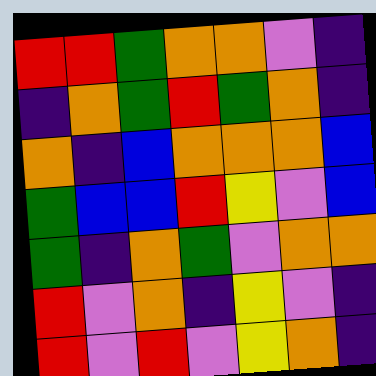[["red", "red", "green", "orange", "orange", "violet", "indigo"], ["indigo", "orange", "green", "red", "green", "orange", "indigo"], ["orange", "indigo", "blue", "orange", "orange", "orange", "blue"], ["green", "blue", "blue", "red", "yellow", "violet", "blue"], ["green", "indigo", "orange", "green", "violet", "orange", "orange"], ["red", "violet", "orange", "indigo", "yellow", "violet", "indigo"], ["red", "violet", "red", "violet", "yellow", "orange", "indigo"]]